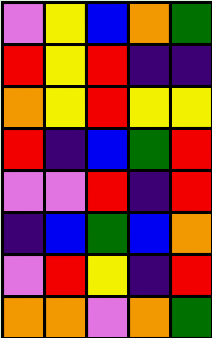[["violet", "yellow", "blue", "orange", "green"], ["red", "yellow", "red", "indigo", "indigo"], ["orange", "yellow", "red", "yellow", "yellow"], ["red", "indigo", "blue", "green", "red"], ["violet", "violet", "red", "indigo", "red"], ["indigo", "blue", "green", "blue", "orange"], ["violet", "red", "yellow", "indigo", "red"], ["orange", "orange", "violet", "orange", "green"]]